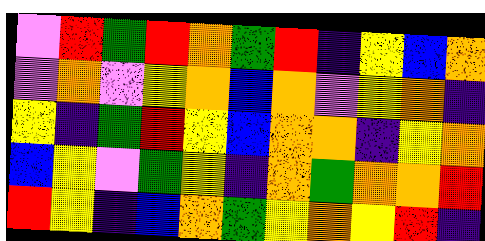[["violet", "red", "green", "red", "orange", "green", "red", "indigo", "yellow", "blue", "orange"], ["violet", "orange", "violet", "yellow", "orange", "blue", "orange", "violet", "yellow", "orange", "indigo"], ["yellow", "indigo", "green", "red", "yellow", "blue", "orange", "orange", "indigo", "yellow", "orange"], ["blue", "yellow", "violet", "green", "yellow", "indigo", "orange", "green", "orange", "orange", "red"], ["red", "yellow", "indigo", "blue", "orange", "green", "yellow", "orange", "yellow", "red", "indigo"]]